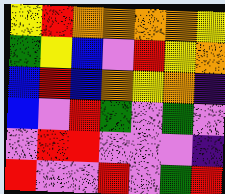[["yellow", "red", "orange", "orange", "orange", "orange", "yellow"], ["green", "yellow", "blue", "violet", "red", "yellow", "orange"], ["blue", "red", "blue", "orange", "yellow", "orange", "indigo"], ["blue", "violet", "red", "green", "violet", "green", "violet"], ["violet", "red", "red", "violet", "violet", "violet", "indigo"], ["red", "violet", "violet", "red", "violet", "green", "red"]]